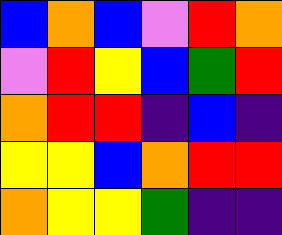[["blue", "orange", "blue", "violet", "red", "orange"], ["violet", "red", "yellow", "blue", "green", "red"], ["orange", "red", "red", "indigo", "blue", "indigo"], ["yellow", "yellow", "blue", "orange", "red", "red"], ["orange", "yellow", "yellow", "green", "indigo", "indigo"]]